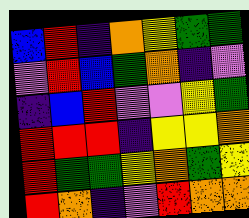[["blue", "red", "indigo", "orange", "yellow", "green", "green"], ["violet", "red", "blue", "green", "orange", "indigo", "violet"], ["indigo", "blue", "red", "violet", "violet", "yellow", "green"], ["red", "red", "red", "indigo", "yellow", "yellow", "orange"], ["red", "green", "green", "yellow", "orange", "green", "yellow"], ["red", "orange", "indigo", "violet", "red", "orange", "orange"]]